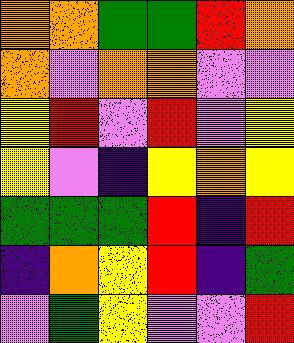[["orange", "orange", "green", "green", "red", "orange"], ["orange", "violet", "orange", "orange", "violet", "violet"], ["yellow", "red", "violet", "red", "violet", "yellow"], ["yellow", "violet", "indigo", "yellow", "orange", "yellow"], ["green", "green", "green", "red", "indigo", "red"], ["indigo", "orange", "yellow", "red", "indigo", "green"], ["violet", "green", "yellow", "violet", "violet", "red"]]